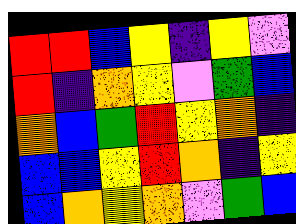[["red", "red", "blue", "yellow", "indigo", "yellow", "violet"], ["red", "indigo", "orange", "yellow", "violet", "green", "blue"], ["orange", "blue", "green", "red", "yellow", "orange", "indigo"], ["blue", "blue", "yellow", "red", "orange", "indigo", "yellow"], ["blue", "orange", "yellow", "orange", "violet", "green", "blue"]]